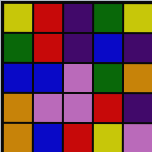[["yellow", "red", "indigo", "green", "yellow"], ["green", "red", "indigo", "blue", "indigo"], ["blue", "blue", "violet", "green", "orange"], ["orange", "violet", "violet", "red", "indigo"], ["orange", "blue", "red", "yellow", "violet"]]